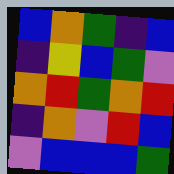[["blue", "orange", "green", "indigo", "blue"], ["indigo", "yellow", "blue", "green", "violet"], ["orange", "red", "green", "orange", "red"], ["indigo", "orange", "violet", "red", "blue"], ["violet", "blue", "blue", "blue", "green"]]